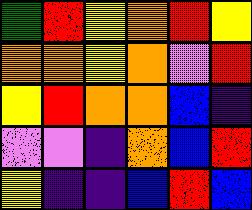[["green", "red", "yellow", "orange", "red", "yellow"], ["orange", "orange", "yellow", "orange", "violet", "red"], ["yellow", "red", "orange", "orange", "blue", "indigo"], ["violet", "violet", "indigo", "orange", "blue", "red"], ["yellow", "indigo", "indigo", "blue", "red", "blue"]]